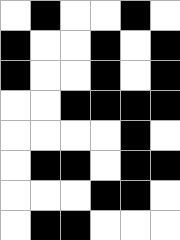[["white", "black", "white", "white", "black", "white"], ["black", "white", "white", "black", "white", "black"], ["black", "white", "white", "black", "white", "black"], ["white", "white", "black", "black", "black", "black"], ["white", "white", "white", "white", "black", "white"], ["white", "black", "black", "white", "black", "black"], ["white", "white", "white", "black", "black", "white"], ["white", "black", "black", "white", "white", "white"]]